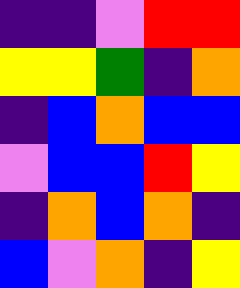[["indigo", "indigo", "violet", "red", "red"], ["yellow", "yellow", "green", "indigo", "orange"], ["indigo", "blue", "orange", "blue", "blue"], ["violet", "blue", "blue", "red", "yellow"], ["indigo", "orange", "blue", "orange", "indigo"], ["blue", "violet", "orange", "indigo", "yellow"]]